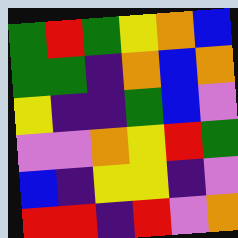[["green", "red", "green", "yellow", "orange", "blue"], ["green", "green", "indigo", "orange", "blue", "orange"], ["yellow", "indigo", "indigo", "green", "blue", "violet"], ["violet", "violet", "orange", "yellow", "red", "green"], ["blue", "indigo", "yellow", "yellow", "indigo", "violet"], ["red", "red", "indigo", "red", "violet", "orange"]]